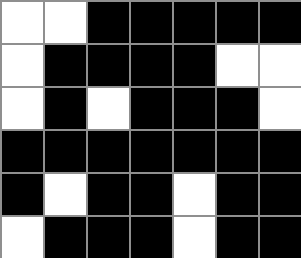[["white", "white", "black", "black", "black", "black", "black"], ["white", "black", "black", "black", "black", "white", "white"], ["white", "black", "white", "black", "black", "black", "white"], ["black", "black", "black", "black", "black", "black", "black"], ["black", "white", "black", "black", "white", "black", "black"], ["white", "black", "black", "black", "white", "black", "black"]]